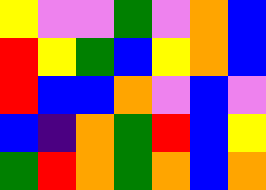[["yellow", "violet", "violet", "green", "violet", "orange", "blue"], ["red", "yellow", "green", "blue", "yellow", "orange", "blue"], ["red", "blue", "blue", "orange", "violet", "blue", "violet"], ["blue", "indigo", "orange", "green", "red", "blue", "yellow"], ["green", "red", "orange", "green", "orange", "blue", "orange"]]